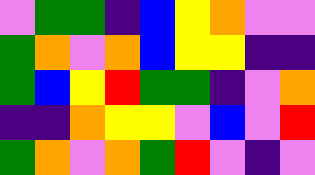[["violet", "green", "green", "indigo", "blue", "yellow", "orange", "violet", "violet"], ["green", "orange", "violet", "orange", "blue", "yellow", "yellow", "indigo", "indigo"], ["green", "blue", "yellow", "red", "green", "green", "indigo", "violet", "orange"], ["indigo", "indigo", "orange", "yellow", "yellow", "violet", "blue", "violet", "red"], ["green", "orange", "violet", "orange", "green", "red", "violet", "indigo", "violet"]]